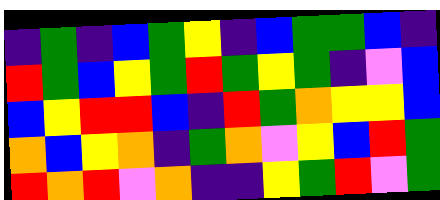[["indigo", "green", "indigo", "blue", "green", "yellow", "indigo", "blue", "green", "green", "blue", "indigo"], ["red", "green", "blue", "yellow", "green", "red", "green", "yellow", "green", "indigo", "violet", "blue"], ["blue", "yellow", "red", "red", "blue", "indigo", "red", "green", "orange", "yellow", "yellow", "blue"], ["orange", "blue", "yellow", "orange", "indigo", "green", "orange", "violet", "yellow", "blue", "red", "green"], ["red", "orange", "red", "violet", "orange", "indigo", "indigo", "yellow", "green", "red", "violet", "green"]]